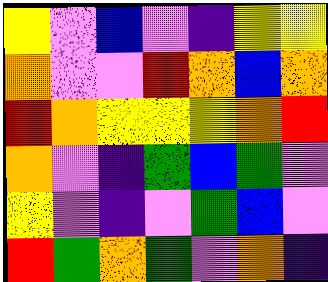[["yellow", "violet", "blue", "violet", "indigo", "yellow", "yellow"], ["orange", "violet", "violet", "red", "orange", "blue", "orange"], ["red", "orange", "yellow", "yellow", "yellow", "orange", "red"], ["orange", "violet", "indigo", "green", "blue", "green", "violet"], ["yellow", "violet", "indigo", "violet", "green", "blue", "violet"], ["red", "green", "orange", "green", "violet", "orange", "indigo"]]